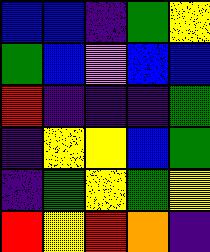[["blue", "blue", "indigo", "green", "yellow"], ["green", "blue", "violet", "blue", "blue"], ["red", "indigo", "indigo", "indigo", "green"], ["indigo", "yellow", "yellow", "blue", "green"], ["indigo", "green", "yellow", "green", "yellow"], ["red", "yellow", "red", "orange", "indigo"]]